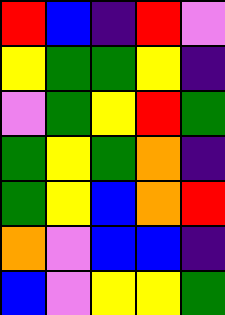[["red", "blue", "indigo", "red", "violet"], ["yellow", "green", "green", "yellow", "indigo"], ["violet", "green", "yellow", "red", "green"], ["green", "yellow", "green", "orange", "indigo"], ["green", "yellow", "blue", "orange", "red"], ["orange", "violet", "blue", "blue", "indigo"], ["blue", "violet", "yellow", "yellow", "green"]]